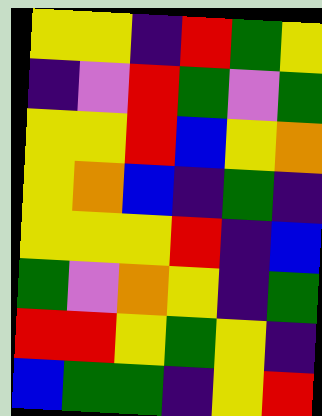[["yellow", "yellow", "indigo", "red", "green", "yellow"], ["indigo", "violet", "red", "green", "violet", "green"], ["yellow", "yellow", "red", "blue", "yellow", "orange"], ["yellow", "orange", "blue", "indigo", "green", "indigo"], ["yellow", "yellow", "yellow", "red", "indigo", "blue"], ["green", "violet", "orange", "yellow", "indigo", "green"], ["red", "red", "yellow", "green", "yellow", "indigo"], ["blue", "green", "green", "indigo", "yellow", "red"]]